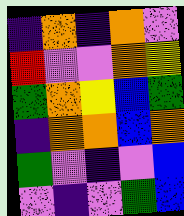[["indigo", "orange", "indigo", "orange", "violet"], ["red", "violet", "violet", "orange", "yellow"], ["green", "orange", "yellow", "blue", "green"], ["indigo", "orange", "orange", "blue", "orange"], ["green", "violet", "indigo", "violet", "blue"], ["violet", "indigo", "violet", "green", "blue"]]